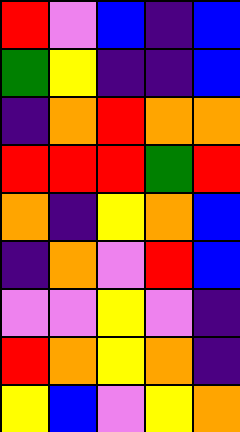[["red", "violet", "blue", "indigo", "blue"], ["green", "yellow", "indigo", "indigo", "blue"], ["indigo", "orange", "red", "orange", "orange"], ["red", "red", "red", "green", "red"], ["orange", "indigo", "yellow", "orange", "blue"], ["indigo", "orange", "violet", "red", "blue"], ["violet", "violet", "yellow", "violet", "indigo"], ["red", "orange", "yellow", "orange", "indigo"], ["yellow", "blue", "violet", "yellow", "orange"]]